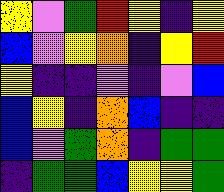[["yellow", "violet", "green", "red", "yellow", "indigo", "yellow"], ["blue", "violet", "yellow", "orange", "indigo", "yellow", "red"], ["yellow", "indigo", "indigo", "violet", "indigo", "violet", "blue"], ["blue", "yellow", "indigo", "orange", "blue", "indigo", "indigo"], ["blue", "violet", "green", "orange", "indigo", "green", "green"], ["indigo", "green", "green", "blue", "yellow", "yellow", "green"]]